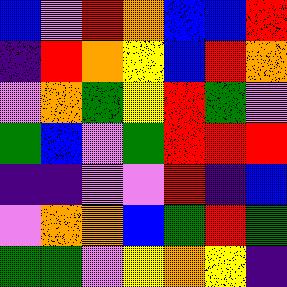[["blue", "violet", "red", "orange", "blue", "blue", "red"], ["indigo", "red", "orange", "yellow", "blue", "red", "orange"], ["violet", "orange", "green", "yellow", "red", "green", "violet"], ["green", "blue", "violet", "green", "red", "red", "red"], ["indigo", "indigo", "violet", "violet", "red", "indigo", "blue"], ["violet", "orange", "orange", "blue", "green", "red", "green"], ["green", "green", "violet", "yellow", "orange", "yellow", "indigo"]]